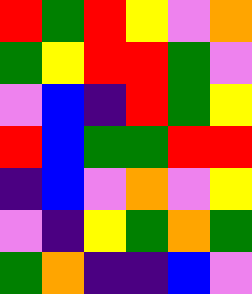[["red", "green", "red", "yellow", "violet", "orange"], ["green", "yellow", "red", "red", "green", "violet"], ["violet", "blue", "indigo", "red", "green", "yellow"], ["red", "blue", "green", "green", "red", "red"], ["indigo", "blue", "violet", "orange", "violet", "yellow"], ["violet", "indigo", "yellow", "green", "orange", "green"], ["green", "orange", "indigo", "indigo", "blue", "violet"]]